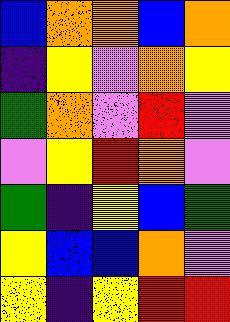[["blue", "orange", "orange", "blue", "orange"], ["indigo", "yellow", "violet", "orange", "yellow"], ["green", "orange", "violet", "red", "violet"], ["violet", "yellow", "red", "orange", "violet"], ["green", "indigo", "yellow", "blue", "green"], ["yellow", "blue", "blue", "orange", "violet"], ["yellow", "indigo", "yellow", "red", "red"]]